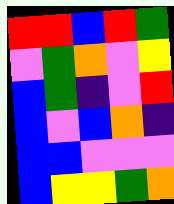[["red", "red", "blue", "red", "green"], ["violet", "green", "orange", "violet", "yellow"], ["blue", "green", "indigo", "violet", "red"], ["blue", "violet", "blue", "orange", "indigo"], ["blue", "blue", "violet", "violet", "violet"], ["blue", "yellow", "yellow", "green", "orange"]]